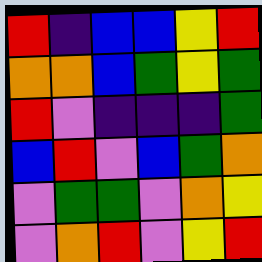[["red", "indigo", "blue", "blue", "yellow", "red"], ["orange", "orange", "blue", "green", "yellow", "green"], ["red", "violet", "indigo", "indigo", "indigo", "green"], ["blue", "red", "violet", "blue", "green", "orange"], ["violet", "green", "green", "violet", "orange", "yellow"], ["violet", "orange", "red", "violet", "yellow", "red"]]